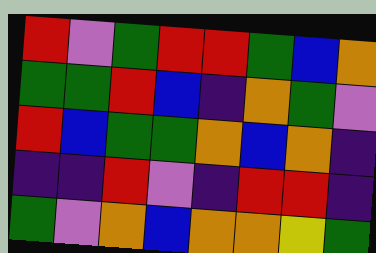[["red", "violet", "green", "red", "red", "green", "blue", "orange"], ["green", "green", "red", "blue", "indigo", "orange", "green", "violet"], ["red", "blue", "green", "green", "orange", "blue", "orange", "indigo"], ["indigo", "indigo", "red", "violet", "indigo", "red", "red", "indigo"], ["green", "violet", "orange", "blue", "orange", "orange", "yellow", "green"]]